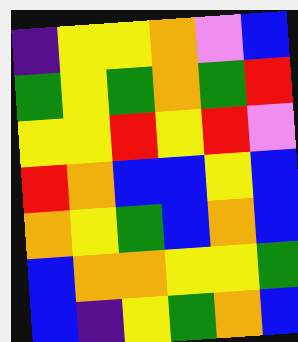[["indigo", "yellow", "yellow", "orange", "violet", "blue"], ["green", "yellow", "green", "orange", "green", "red"], ["yellow", "yellow", "red", "yellow", "red", "violet"], ["red", "orange", "blue", "blue", "yellow", "blue"], ["orange", "yellow", "green", "blue", "orange", "blue"], ["blue", "orange", "orange", "yellow", "yellow", "green"], ["blue", "indigo", "yellow", "green", "orange", "blue"]]